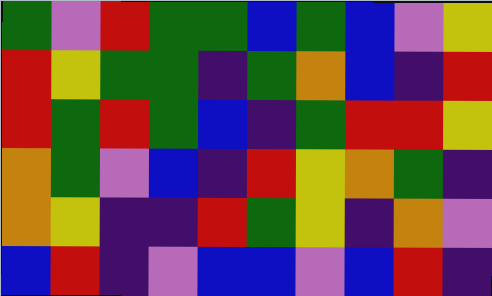[["green", "violet", "red", "green", "green", "blue", "green", "blue", "violet", "yellow"], ["red", "yellow", "green", "green", "indigo", "green", "orange", "blue", "indigo", "red"], ["red", "green", "red", "green", "blue", "indigo", "green", "red", "red", "yellow"], ["orange", "green", "violet", "blue", "indigo", "red", "yellow", "orange", "green", "indigo"], ["orange", "yellow", "indigo", "indigo", "red", "green", "yellow", "indigo", "orange", "violet"], ["blue", "red", "indigo", "violet", "blue", "blue", "violet", "blue", "red", "indigo"]]